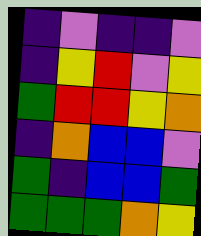[["indigo", "violet", "indigo", "indigo", "violet"], ["indigo", "yellow", "red", "violet", "yellow"], ["green", "red", "red", "yellow", "orange"], ["indigo", "orange", "blue", "blue", "violet"], ["green", "indigo", "blue", "blue", "green"], ["green", "green", "green", "orange", "yellow"]]